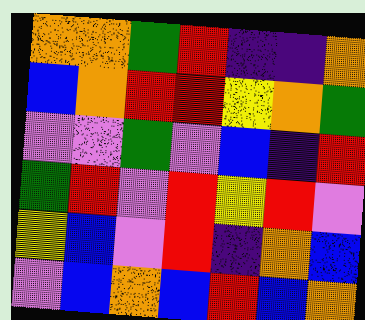[["orange", "orange", "green", "red", "indigo", "indigo", "orange"], ["blue", "orange", "red", "red", "yellow", "orange", "green"], ["violet", "violet", "green", "violet", "blue", "indigo", "red"], ["green", "red", "violet", "red", "yellow", "red", "violet"], ["yellow", "blue", "violet", "red", "indigo", "orange", "blue"], ["violet", "blue", "orange", "blue", "red", "blue", "orange"]]